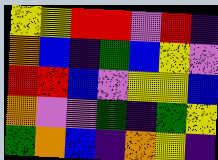[["yellow", "yellow", "red", "red", "violet", "red", "indigo"], ["orange", "blue", "indigo", "green", "blue", "yellow", "violet"], ["red", "red", "blue", "violet", "yellow", "yellow", "blue"], ["orange", "violet", "violet", "green", "indigo", "green", "yellow"], ["green", "orange", "blue", "indigo", "orange", "yellow", "indigo"]]